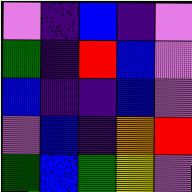[["violet", "indigo", "blue", "indigo", "violet"], ["green", "indigo", "red", "blue", "violet"], ["blue", "indigo", "indigo", "blue", "violet"], ["violet", "blue", "indigo", "orange", "red"], ["green", "blue", "green", "yellow", "violet"]]